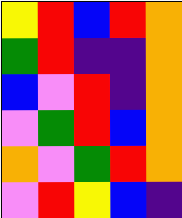[["yellow", "red", "blue", "red", "orange"], ["green", "red", "indigo", "indigo", "orange"], ["blue", "violet", "red", "indigo", "orange"], ["violet", "green", "red", "blue", "orange"], ["orange", "violet", "green", "red", "orange"], ["violet", "red", "yellow", "blue", "indigo"]]